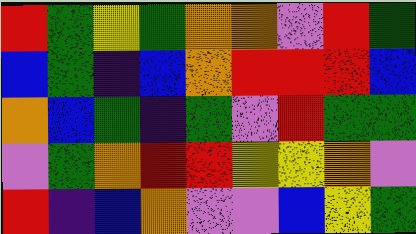[["red", "green", "yellow", "green", "orange", "orange", "violet", "red", "green"], ["blue", "green", "indigo", "blue", "orange", "red", "red", "red", "blue"], ["orange", "blue", "green", "indigo", "green", "violet", "red", "green", "green"], ["violet", "green", "orange", "red", "red", "yellow", "yellow", "orange", "violet"], ["red", "indigo", "blue", "orange", "violet", "violet", "blue", "yellow", "green"]]